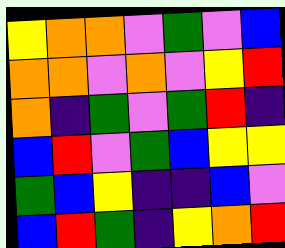[["yellow", "orange", "orange", "violet", "green", "violet", "blue"], ["orange", "orange", "violet", "orange", "violet", "yellow", "red"], ["orange", "indigo", "green", "violet", "green", "red", "indigo"], ["blue", "red", "violet", "green", "blue", "yellow", "yellow"], ["green", "blue", "yellow", "indigo", "indigo", "blue", "violet"], ["blue", "red", "green", "indigo", "yellow", "orange", "red"]]